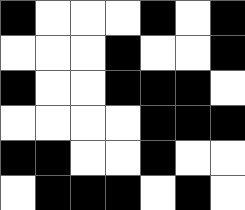[["black", "white", "white", "white", "black", "white", "black"], ["white", "white", "white", "black", "white", "white", "black"], ["black", "white", "white", "black", "black", "black", "white"], ["white", "white", "white", "white", "black", "black", "black"], ["black", "black", "white", "white", "black", "white", "white"], ["white", "black", "black", "black", "white", "black", "white"]]